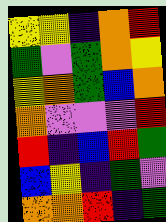[["yellow", "yellow", "indigo", "orange", "red"], ["green", "violet", "green", "orange", "yellow"], ["yellow", "orange", "green", "blue", "orange"], ["orange", "violet", "violet", "violet", "red"], ["red", "indigo", "blue", "red", "green"], ["blue", "yellow", "indigo", "green", "violet"], ["orange", "orange", "red", "indigo", "green"]]